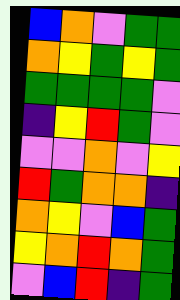[["blue", "orange", "violet", "green", "green"], ["orange", "yellow", "green", "yellow", "green"], ["green", "green", "green", "green", "violet"], ["indigo", "yellow", "red", "green", "violet"], ["violet", "violet", "orange", "violet", "yellow"], ["red", "green", "orange", "orange", "indigo"], ["orange", "yellow", "violet", "blue", "green"], ["yellow", "orange", "red", "orange", "green"], ["violet", "blue", "red", "indigo", "green"]]